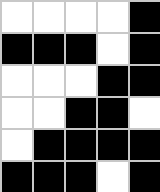[["white", "white", "white", "white", "black"], ["black", "black", "black", "white", "black"], ["white", "white", "white", "black", "black"], ["white", "white", "black", "black", "white"], ["white", "black", "black", "black", "black"], ["black", "black", "black", "white", "black"]]